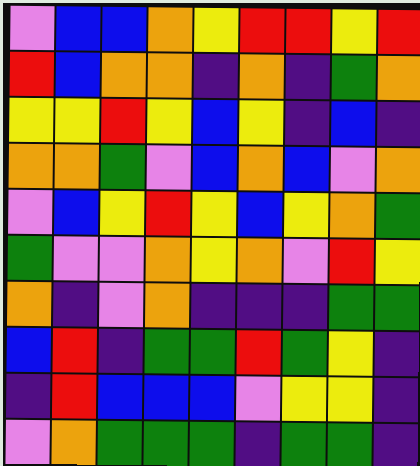[["violet", "blue", "blue", "orange", "yellow", "red", "red", "yellow", "red"], ["red", "blue", "orange", "orange", "indigo", "orange", "indigo", "green", "orange"], ["yellow", "yellow", "red", "yellow", "blue", "yellow", "indigo", "blue", "indigo"], ["orange", "orange", "green", "violet", "blue", "orange", "blue", "violet", "orange"], ["violet", "blue", "yellow", "red", "yellow", "blue", "yellow", "orange", "green"], ["green", "violet", "violet", "orange", "yellow", "orange", "violet", "red", "yellow"], ["orange", "indigo", "violet", "orange", "indigo", "indigo", "indigo", "green", "green"], ["blue", "red", "indigo", "green", "green", "red", "green", "yellow", "indigo"], ["indigo", "red", "blue", "blue", "blue", "violet", "yellow", "yellow", "indigo"], ["violet", "orange", "green", "green", "green", "indigo", "green", "green", "indigo"]]